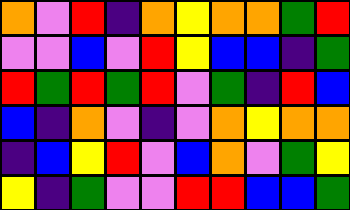[["orange", "violet", "red", "indigo", "orange", "yellow", "orange", "orange", "green", "red"], ["violet", "violet", "blue", "violet", "red", "yellow", "blue", "blue", "indigo", "green"], ["red", "green", "red", "green", "red", "violet", "green", "indigo", "red", "blue"], ["blue", "indigo", "orange", "violet", "indigo", "violet", "orange", "yellow", "orange", "orange"], ["indigo", "blue", "yellow", "red", "violet", "blue", "orange", "violet", "green", "yellow"], ["yellow", "indigo", "green", "violet", "violet", "red", "red", "blue", "blue", "green"]]